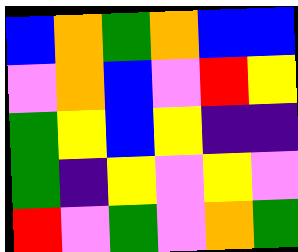[["blue", "orange", "green", "orange", "blue", "blue"], ["violet", "orange", "blue", "violet", "red", "yellow"], ["green", "yellow", "blue", "yellow", "indigo", "indigo"], ["green", "indigo", "yellow", "violet", "yellow", "violet"], ["red", "violet", "green", "violet", "orange", "green"]]